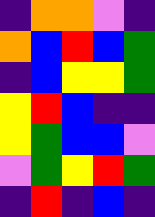[["indigo", "orange", "orange", "violet", "indigo"], ["orange", "blue", "red", "blue", "green"], ["indigo", "blue", "yellow", "yellow", "green"], ["yellow", "red", "blue", "indigo", "indigo"], ["yellow", "green", "blue", "blue", "violet"], ["violet", "green", "yellow", "red", "green"], ["indigo", "red", "indigo", "blue", "indigo"]]